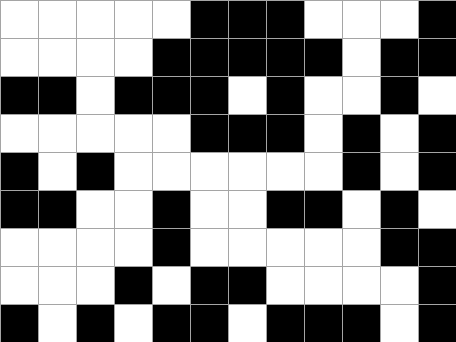[["white", "white", "white", "white", "white", "black", "black", "black", "white", "white", "white", "black"], ["white", "white", "white", "white", "black", "black", "black", "black", "black", "white", "black", "black"], ["black", "black", "white", "black", "black", "black", "white", "black", "white", "white", "black", "white"], ["white", "white", "white", "white", "white", "black", "black", "black", "white", "black", "white", "black"], ["black", "white", "black", "white", "white", "white", "white", "white", "white", "black", "white", "black"], ["black", "black", "white", "white", "black", "white", "white", "black", "black", "white", "black", "white"], ["white", "white", "white", "white", "black", "white", "white", "white", "white", "white", "black", "black"], ["white", "white", "white", "black", "white", "black", "black", "white", "white", "white", "white", "black"], ["black", "white", "black", "white", "black", "black", "white", "black", "black", "black", "white", "black"]]